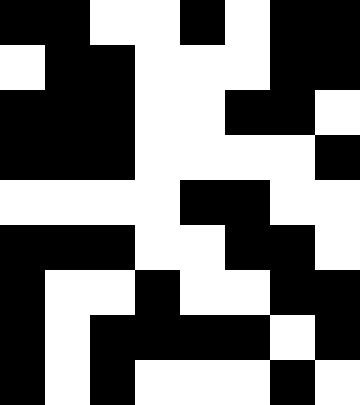[["black", "black", "white", "white", "black", "white", "black", "black"], ["white", "black", "black", "white", "white", "white", "black", "black"], ["black", "black", "black", "white", "white", "black", "black", "white"], ["black", "black", "black", "white", "white", "white", "white", "black"], ["white", "white", "white", "white", "black", "black", "white", "white"], ["black", "black", "black", "white", "white", "black", "black", "white"], ["black", "white", "white", "black", "white", "white", "black", "black"], ["black", "white", "black", "black", "black", "black", "white", "black"], ["black", "white", "black", "white", "white", "white", "black", "white"]]